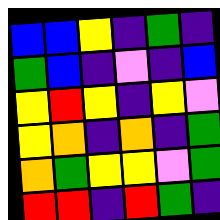[["blue", "blue", "yellow", "indigo", "green", "indigo"], ["green", "blue", "indigo", "violet", "indigo", "blue"], ["yellow", "red", "yellow", "indigo", "yellow", "violet"], ["yellow", "orange", "indigo", "orange", "indigo", "green"], ["orange", "green", "yellow", "yellow", "violet", "green"], ["red", "red", "indigo", "red", "green", "indigo"]]